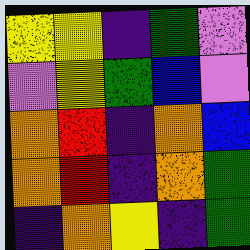[["yellow", "yellow", "indigo", "green", "violet"], ["violet", "yellow", "green", "blue", "violet"], ["orange", "red", "indigo", "orange", "blue"], ["orange", "red", "indigo", "orange", "green"], ["indigo", "orange", "yellow", "indigo", "green"]]